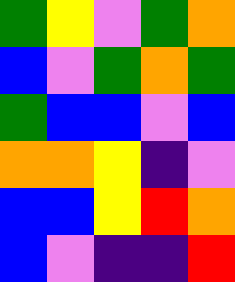[["green", "yellow", "violet", "green", "orange"], ["blue", "violet", "green", "orange", "green"], ["green", "blue", "blue", "violet", "blue"], ["orange", "orange", "yellow", "indigo", "violet"], ["blue", "blue", "yellow", "red", "orange"], ["blue", "violet", "indigo", "indigo", "red"]]